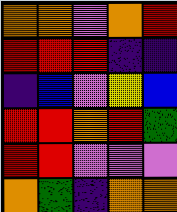[["orange", "orange", "violet", "orange", "red"], ["red", "red", "red", "indigo", "indigo"], ["indigo", "blue", "violet", "yellow", "blue"], ["red", "red", "orange", "red", "green"], ["red", "red", "violet", "violet", "violet"], ["orange", "green", "indigo", "orange", "orange"]]